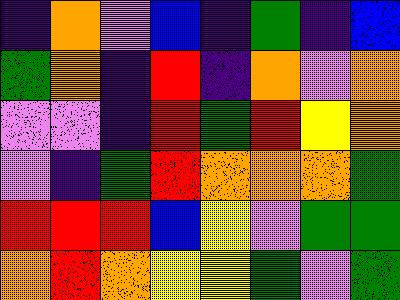[["indigo", "orange", "violet", "blue", "indigo", "green", "indigo", "blue"], ["green", "orange", "indigo", "red", "indigo", "orange", "violet", "orange"], ["violet", "violet", "indigo", "red", "green", "red", "yellow", "orange"], ["violet", "indigo", "green", "red", "orange", "orange", "orange", "green"], ["red", "red", "red", "blue", "yellow", "violet", "green", "green"], ["orange", "red", "orange", "yellow", "yellow", "green", "violet", "green"]]